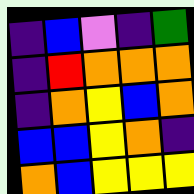[["indigo", "blue", "violet", "indigo", "green"], ["indigo", "red", "orange", "orange", "orange"], ["indigo", "orange", "yellow", "blue", "orange"], ["blue", "blue", "yellow", "orange", "indigo"], ["orange", "blue", "yellow", "yellow", "yellow"]]